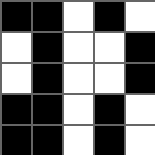[["black", "black", "white", "black", "white"], ["white", "black", "white", "white", "black"], ["white", "black", "white", "white", "black"], ["black", "black", "white", "black", "white"], ["black", "black", "white", "black", "white"]]